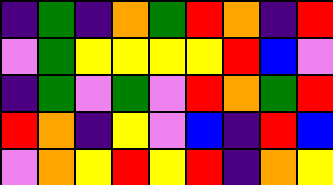[["indigo", "green", "indigo", "orange", "green", "red", "orange", "indigo", "red"], ["violet", "green", "yellow", "yellow", "yellow", "yellow", "red", "blue", "violet"], ["indigo", "green", "violet", "green", "violet", "red", "orange", "green", "red"], ["red", "orange", "indigo", "yellow", "violet", "blue", "indigo", "red", "blue"], ["violet", "orange", "yellow", "red", "yellow", "red", "indigo", "orange", "yellow"]]